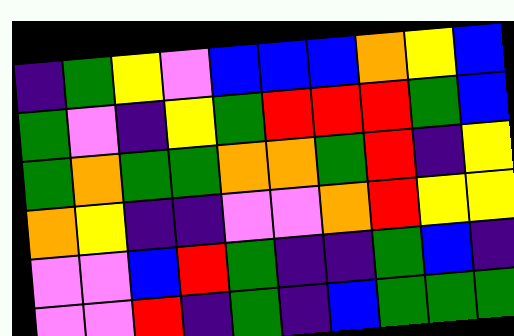[["indigo", "green", "yellow", "violet", "blue", "blue", "blue", "orange", "yellow", "blue"], ["green", "violet", "indigo", "yellow", "green", "red", "red", "red", "green", "blue"], ["green", "orange", "green", "green", "orange", "orange", "green", "red", "indigo", "yellow"], ["orange", "yellow", "indigo", "indigo", "violet", "violet", "orange", "red", "yellow", "yellow"], ["violet", "violet", "blue", "red", "green", "indigo", "indigo", "green", "blue", "indigo"], ["violet", "violet", "red", "indigo", "green", "indigo", "blue", "green", "green", "green"]]